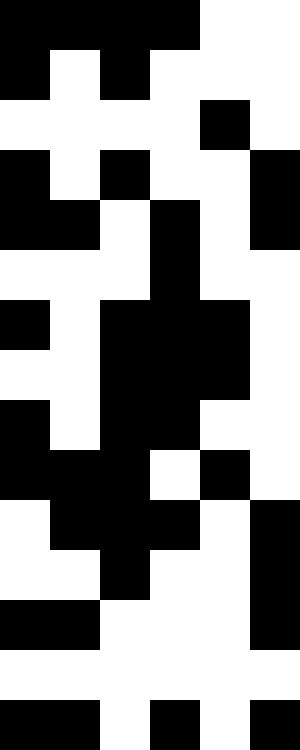[["black", "black", "black", "black", "white", "white"], ["black", "white", "black", "white", "white", "white"], ["white", "white", "white", "white", "black", "white"], ["black", "white", "black", "white", "white", "black"], ["black", "black", "white", "black", "white", "black"], ["white", "white", "white", "black", "white", "white"], ["black", "white", "black", "black", "black", "white"], ["white", "white", "black", "black", "black", "white"], ["black", "white", "black", "black", "white", "white"], ["black", "black", "black", "white", "black", "white"], ["white", "black", "black", "black", "white", "black"], ["white", "white", "black", "white", "white", "black"], ["black", "black", "white", "white", "white", "black"], ["white", "white", "white", "white", "white", "white"], ["black", "black", "white", "black", "white", "black"]]